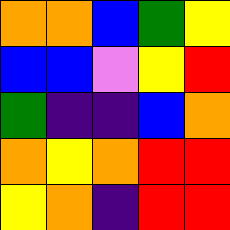[["orange", "orange", "blue", "green", "yellow"], ["blue", "blue", "violet", "yellow", "red"], ["green", "indigo", "indigo", "blue", "orange"], ["orange", "yellow", "orange", "red", "red"], ["yellow", "orange", "indigo", "red", "red"]]